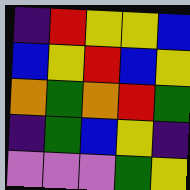[["indigo", "red", "yellow", "yellow", "blue"], ["blue", "yellow", "red", "blue", "yellow"], ["orange", "green", "orange", "red", "green"], ["indigo", "green", "blue", "yellow", "indigo"], ["violet", "violet", "violet", "green", "yellow"]]